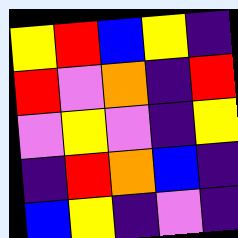[["yellow", "red", "blue", "yellow", "indigo"], ["red", "violet", "orange", "indigo", "red"], ["violet", "yellow", "violet", "indigo", "yellow"], ["indigo", "red", "orange", "blue", "indigo"], ["blue", "yellow", "indigo", "violet", "indigo"]]